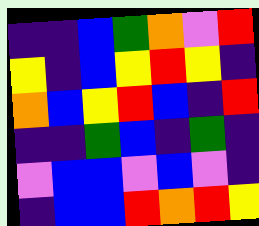[["indigo", "indigo", "blue", "green", "orange", "violet", "red"], ["yellow", "indigo", "blue", "yellow", "red", "yellow", "indigo"], ["orange", "blue", "yellow", "red", "blue", "indigo", "red"], ["indigo", "indigo", "green", "blue", "indigo", "green", "indigo"], ["violet", "blue", "blue", "violet", "blue", "violet", "indigo"], ["indigo", "blue", "blue", "red", "orange", "red", "yellow"]]